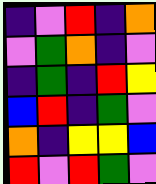[["indigo", "violet", "red", "indigo", "orange"], ["violet", "green", "orange", "indigo", "violet"], ["indigo", "green", "indigo", "red", "yellow"], ["blue", "red", "indigo", "green", "violet"], ["orange", "indigo", "yellow", "yellow", "blue"], ["red", "violet", "red", "green", "violet"]]